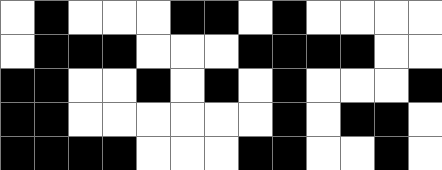[["white", "black", "white", "white", "white", "black", "black", "white", "black", "white", "white", "white", "white"], ["white", "black", "black", "black", "white", "white", "white", "black", "black", "black", "black", "white", "white"], ["black", "black", "white", "white", "black", "white", "black", "white", "black", "white", "white", "white", "black"], ["black", "black", "white", "white", "white", "white", "white", "white", "black", "white", "black", "black", "white"], ["black", "black", "black", "black", "white", "white", "white", "black", "black", "white", "white", "black", "white"]]